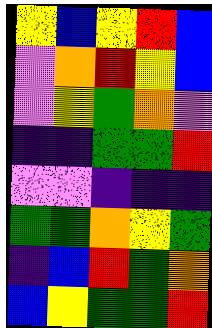[["yellow", "blue", "yellow", "red", "blue"], ["violet", "orange", "red", "yellow", "blue"], ["violet", "yellow", "green", "orange", "violet"], ["indigo", "indigo", "green", "green", "red"], ["violet", "violet", "indigo", "indigo", "indigo"], ["green", "green", "orange", "yellow", "green"], ["indigo", "blue", "red", "green", "orange"], ["blue", "yellow", "green", "green", "red"]]